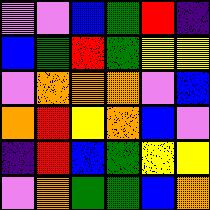[["violet", "violet", "blue", "green", "red", "indigo"], ["blue", "green", "red", "green", "yellow", "yellow"], ["violet", "orange", "orange", "orange", "violet", "blue"], ["orange", "red", "yellow", "orange", "blue", "violet"], ["indigo", "red", "blue", "green", "yellow", "yellow"], ["violet", "orange", "green", "green", "blue", "orange"]]